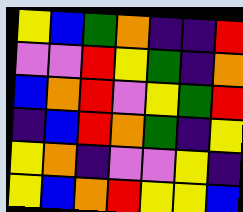[["yellow", "blue", "green", "orange", "indigo", "indigo", "red"], ["violet", "violet", "red", "yellow", "green", "indigo", "orange"], ["blue", "orange", "red", "violet", "yellow", "green", "red"], ["indigo", "blue", "red", "orange", "green", "indigo", "yellow"], ["yellow", "orange", "indigo", "violet", "violet", "yellow", "indigo"], ["yellow", "blue", "orange", "red", "yellow", "yellow", "blue"]]